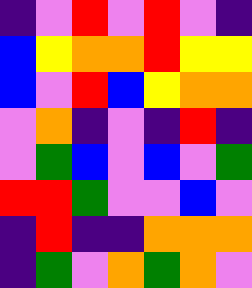[["indigo", "violet", "red", "violet", "red", "violet", "indigo"], ["blue", "yellow", "orange", "orange", "red", "yellow", "yellow"], ["blue", "violet", "red", "blue", "yellow", "orange", "orange"], ["violet", "orange", "indigo", "violet", "indigo", "red", "indigo"], ["violet", "green", "blue", "violet", "blue", "violet", "green"], ["red", "red", "green", "violet", "violet", "blue", "violet"], ["indigo", "red", "indigo", "indigo", "orange", "orange", "orange"], ["indigo", "green", "violet", "orange", "green", "orange", "violet"]]